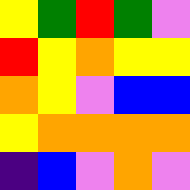[["yellow", "green", "red", "green", "violet"], ["red", "yellow", "orange", "yellow", "yellow"], ["orange", "yellow", "violet", "blue", "blue"], ["yellow", "orange", "orange", "orange", "orange"], ["indigo", "blue", "violet", "orange", "violet"]]